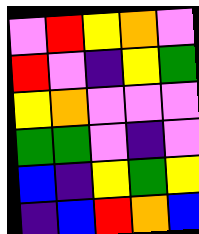[["violet", "red", "yellow", "orange", "violet"], ["red", "violet", "indigo", "yellow", "green"], ["yellow", "orange", "violet", "violet", "violet"], ["green", "green", "violet", "indigo", "violet"], ["blue", "indigo", "yellow", "green", "yellow"], ["indigo", "blue", "red", "orange", "blue"]]